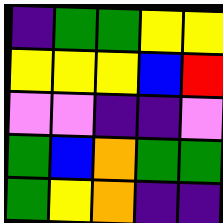[["indigo", "green", "green", "yellow", "yellow"], ["yellow", "yellow", "yellow", "blue", "red"], ["violet", "violet", "indigo", "indigo", "violet"], ["green", "blue", "orange", "green", "green"], ["green", "yellow", "orange", "indigo", "indigo"]]